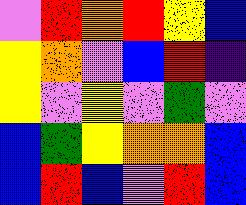[["violet", "red", "orange", "red", "yellow", "blue"], ["yellow", "orange", "violet", "blue", "red", "indigo"], ["yellow", "violet", "yellow", "violet", "green", "violet"], ["blue", "green", "yellow", "orange", "orange", "blue"], ["blue", "red", "blue", "violet", "red", "blue"]]